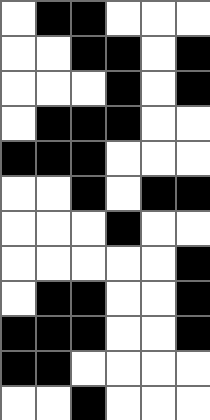[["white", "black", "black", "white", "white", "white"], ["white", "white", "black", "black", "white", "black"], ["white", "white", "white", "black", "white", "black"], ["white", "black", "black", "black", "white", "white"], ["black", "black", "black", "white", "white", "white"], ["white", "white", "black", "white", "black", "black"], ["white", "white", "white", "black", "white", "white"], ["white", "white", "white", "white", "white", "black"], ["white", "black", "black", "white", "white", "black"], ["black", "black", "black", "white", "white", "black"], ["black", "black", "white", "white", "white", "white"], ["white", "white", "black", "white", "white", "white"]]